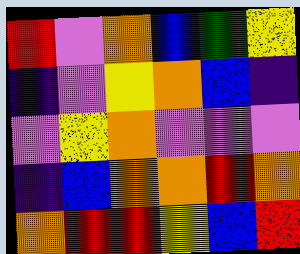[["red", "violet", "orange", "blue", "green", "yellow"], ["indigo", "violet", "yellow", "orange", "blue", "indigo"], ["violet", "yellow", "orange", "violet", "violet", "violet"], ["indigo", "blue", "orange", "orange", "red", "orange"], ["orange", "red", "red", "yellow", "blue", "red"]]